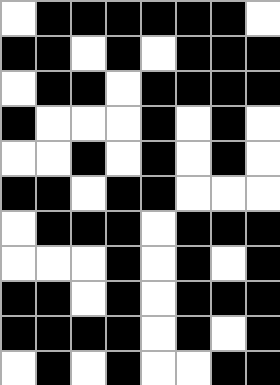[["white", "black", "black", "black", "black", "black", "black", "white"], ["black", "black", "white", "black", "white", "black", "black", "black"], ["white", "black", "black", "white", "black", "black", "black", "black"], ["black", "white", "white", "white", "black", "white", "black", "white"], ["white", "white", "black", "white", "black", "white", "black", "white"], ["black", "black", "white", "black", "black", "white", "white", "white"], ["white", "black", "black", "black", "white", "black", "black", "black"], ["white", "white", "white", "black", "white", "black", "white", "black"], ["black", "black", "white", "black", "white", "black", "black", "black"], ["black", "black", "black", "black", "white", "black", "white", "black"], ["white", "black", "white", "black", "white", "white", "black", "black"]]